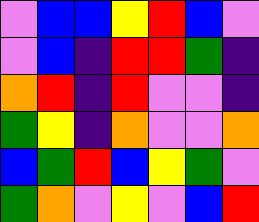[["violet", "blue", "blue", "yellow", "red", "blue", "violet"], ["violet", "blue", "indigo", "red", "red", "green", "indigo"], ["orange", "red", "indigo", "red", "violet", "violet", "indigo"], ["green", "yellow", "indigo", "orange", "violet", "violet", "orange"], ["blue", "green", "red", "blue", "yellow", "green", "violet"], ["green", "orange", "violet", "yellow", "violet", "blue", "red"]]